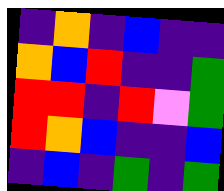[["indigo", "orange", "indigo", "blue", "indigo", "indigo"], ["orange", "blue", "red", "indigo", "indigo", "green"], ["red", "red", "indigo", "red", "violet", "green"], ["red", "orange", "blue", "indigo", "indigo", "blue"], ["indigo", "blue", "indigo", "green", "indigo", "green"]]